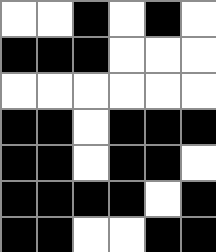[["white", "white", "black", "white", "black", "white"], ["black", "black", "black", "white", "white", "white"], ["white", "white", "white", "white", "white", "white"], ["black", "black", "white", "black", "black", "black"], ["black", "black", "white", "black", "black", "white"], ["black", "black", "black", "black", "white", "black"], ["black", "black", "white", "white", "black", "black"]]